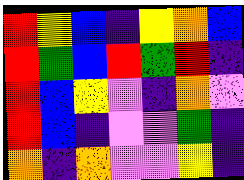[["red", "yellow", "blue", "indigo", "yellow", "orange", "blue"], ["red", "green", "blue", "red", "green", "red", "indigo"], ["red", "blue", "yellow", "violet", "indigo", "orange", "violet"], ["red", "blue", "indigo", "violet", "violet", "green", "indigo"], ["orange", "indigo", "orange", "violet", "violet", "yellow", "indigo"]]